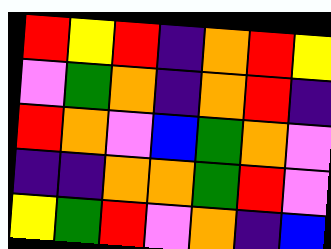[["red", "yellow", "red", "indigo", "orange", "red", "yellow"], ["violet", "green", "orange", "indigo", "orange", "red", "indigo"], ["red", "orange", "violet", "blue", "green", "orange", "violet"], ["indigo", "indigo", "orange", "orange", "green", "red", "violet"], ["yellow", "green", "red", "violet", "orange", "indigo", "blue"]]